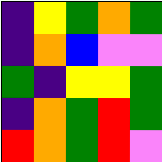[["indigo", "yellow", "green", "orange", "green"], ["indigo", "orange", "blue", "violet", "violet"], ["green", "indigo", "yellow", "yellow", "green"], ["indigo", "orange", "green", "red", "green"], ["red", "orange", "green", "red", "violet"]]